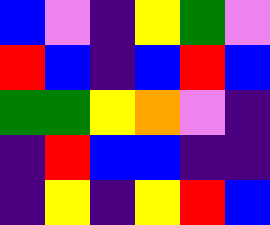[["blue", "violet", "indigo", "yellow", "green", "violet"], ["red", "blue", "indigo", "blue", "red", "blue"], ["green", "green", "yellow", "orange", "violet", "indigo"], ["indigo", "red", "blue", "blue", "indigo", "indigo"], ["indigo", "yellow", "indigo", "yellow", "red", "blue"]]